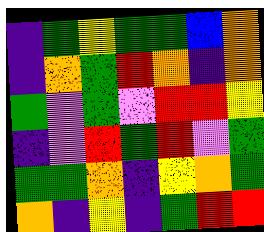[["indigo", "green", "yellow", "green", "green", "blue", "orange"], ["indigo", "orange", "green", "red", "orange", "indigo", "orange"], ["green", "violet", "green", "violet", "red", "red", "yellow"], ["indigo", "violet", "red", "green", "red", "violet", "green"], ["green", "green", "orange", "indigo", "yellow", "orange", "green"], ["orange", "indigo", "yellow", "indigo", "green", "red", "red"]]